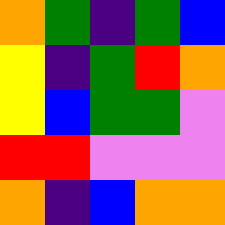[["orange", "green", "indigo", "green", "blue"], ["yellow", "indigo", "green", "red", "orange"], ["yellow", "blue", "green", "green", "violet"], ["red", "red", "violet", "violet", "violet"], ["orange", "indigo", "blue", "orange", "orange"]]